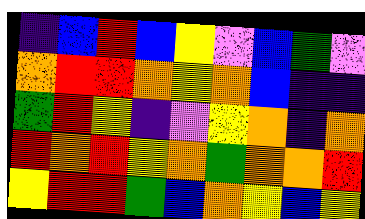[["indigo", "blue", "red", "blue", "yellow", "violet", "blue", "green", "violet"], ["orange", "red", "red", "orange", "yellow", "orange", "blue", "indigo", "indigo"], ["green", "red", "yellow", "indigo", "violet", "yellow", "orange", "indigo", "orange"], ["red", "orange", "red", "yellow", "orange", "green", "orange", "orange", "red"], ["yellow", "red", "red", "green", "blue", "orange", "yellow", "blue", "yellow"]]